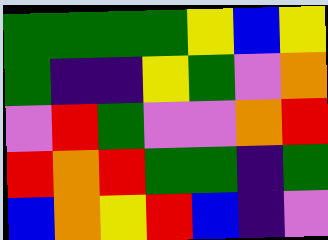[["green", "green", "green", "green", "yellow", "blue", "yellow"], ["green", "indigo", "indigo", "yellow", "green", "violet", "orange"], ["violet", "red", "green", "violet", "violet", "orange", "red"], ["red", "orange", "red", "green", "green", "indigo", "green"], ["blue", "orange", "yellow", "red", "blue", "indigo", "violet"]]